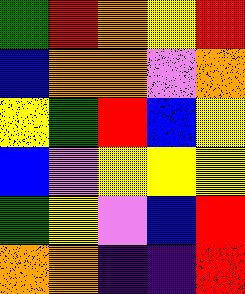[["green", "red", "orange", "yellow", "red"], ["blue", "orange", "orange", "violet", "orange"], ["yellow", "green", "red", "blue", "yellow"], ["blue", "violet", "yellow", "yellow", "yellow"], ["green", "yellow", "violet", "blue", "red"], ["orange", "orange", "indigo", "indigo", "red"]]